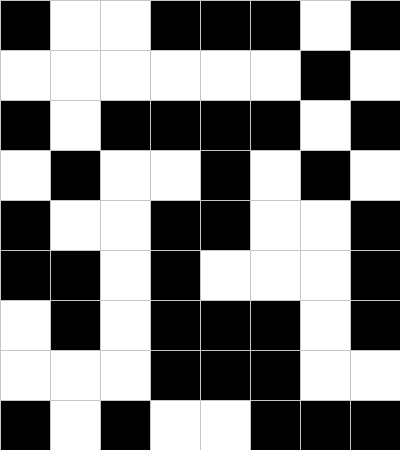[["black", "white", "white", "black", "black", "black", "white", "black"], ["white", "white", "white", "white", "white", "white", "black", "white"], ["black", "white", "black", "black", "black", "black", "white", "black"], ["white", "black", "white", "white", "black", "white", "black", "white"], ["black", "white", "white", "black", "black", "white", "white", "black"], ["black", "black", "white", "black", "white", "white", "white", "black"], ["white", "black", "white", "black", "black", "black", "white", "black"], ["white", "white", "white", "black", "black", "black", "white", "white"], ["black", "white", "black", "white", "white", "black", "black", "black"]]